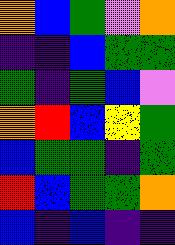[["orange", "blue", "green", "violet", "orange"], ["indigo", "indigo", "blue", "green", "green"], ["green", "indigo", "green", "blue", "violet"], ["orange", "red", "blue", "yellow", "green"], ["blue", "green", "green", "indigo", "green"], ["red", "blue", "green", "green", "orange"], ["blue", "indigo", "blue", "indigo", "indigo"]]